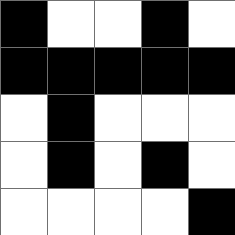[["black", "white", "white", "black", "white"], ["black", "black", "black", "black", "black"], ["white", "black", "white", "white", "white"], ["white", "black", "white", "black", "white"], ["white", "white", "white", "white", "black"]]